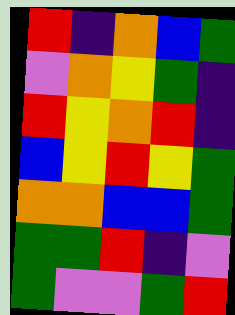[["red", "indigo", "orange", "blue", "green"], ["violet", "orange", "yellow", "green", "indigo"], ["red", "yellow", "orange", "red", "indigo"], ["blue", "yellow", "red", "yellow", "green"], ["orange", "orange", "blue", "blue", "green"], ["green", "green", "red", "indigo", "violet"], ["green", "violet", "violet", "green", "red"]]